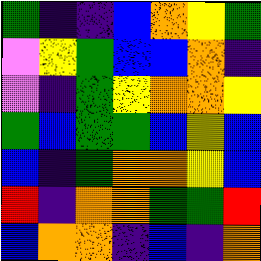[["green", "indigo", "indigo", "blue", "orange", "yellow", "green"], ["violet", "yellow", "green", "blue", "blue", "orange", "indigo"], ["violet", "indigo", "green", "yellow", "orange", "orange", "yellow"], ["green", "blue", "green", "green", "blue", "yellow", "blue"], ["blue", "indigo", "green", "orange", "orange", "yellow", "blue"], ["red", "indigo", "orange", "orange", "green", "green", "red"], ["blue", "orange", "orange", "indigo", "blue", "indigo", "orange"]]